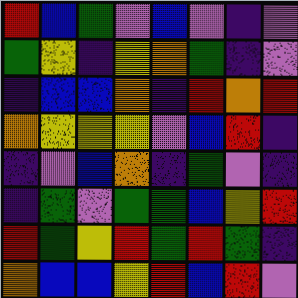[["red", "blue", "green", "violet", "blue", "violet", "indigo", "violet"], ["green", "yellow", "indigo", "yellow", "orange", "green", "indigo", "violet"], ["indigo", "blue", "blue", "orange", "indigo", "red", "orange", "red"], ["orange", "yellow", "yellow", "yellow", "violet", "blue", "red", "indigo"], ["indigo", "violet", "blue", "orange", "indigo", "green", "violet", "indigo"], ["indigo", "green", "violet", "green", "green", "blue", "yellow", "red"], ["red", "green", "yellow", "red", "green", "red", "green", "indigo"], ["orange", "blue", "blue", "yellow", "red", "blue", "red", "violet"]]